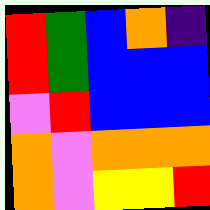[["red", "green", "blue", "orange", "indigo"], ["red", "green", "blue", "blue", "blue"], ["violet", "red", "blue", "blue", "blue"], ["orange", "violet", "orange", "orange", "orange"], ["orange", "violet", "yellow", "yellow", "red"]]